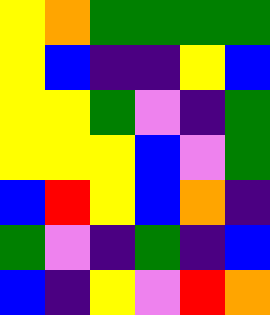[["yellow", "orange", "green", "green", "green", "green"], ["yellow", "blue", "indigo", "indigo", "yellow", "blue"], ["yellow", "yellow", "green", "violet", "indigo", "green"], ["yellow", "yellow", "yellow", "blue", "violet", "green"], ["blue", "red", "yellow", "blue", "orange", "indigo"], ["green", "violet", "indigo", "green", "indigo", "blue"], ["blue", "indigo", "yellow", "violet", "red", "orange"]]